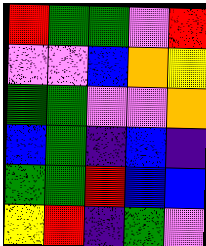[["red", "green", "green", "violet", "red"], ["violet", "violet", "blue", "orange", "yellow"], ["green", "green", "violet", "violet", "orange"], ["blue", "green", "indigo", "blue", "indigo"], ["green", "green", "red", "blue", "blue"], ["yellow", "red", "indigo", "green", "violet"]]